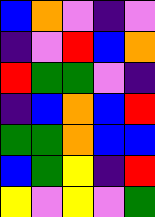[["blue", "orange", "violet", "indigo", "violet"], ["indigo", "violet", "red", "blue", "orange"], ["red", "green", "green", "violet", "indigo"], ["indigo", "blue", "orange", "blue", "red"], ["green", "green", "orange", "blue", "blue"], ["blue", "green", "yellow", "indigo", "red"], ["yellow", "violet", "yellow", "violet", "green"]]